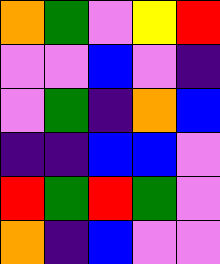[["orange", "green", "violet", "yellow", "red"], ["violet", "violet", "blue", "violet", "indigo"], ["violet", "green", "indigo", "orange", "blue"], ["indigo", "indigo", "blue", "blue", "violet"], ["red", "green", "red", "green", "violet"], ["orange", "indigo", "blue", "violet", "violet"]]